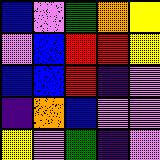[["blue", "violet", "green", "orange", "yellow"], ["violet", "blue", "red", "red", "yellow"], ["blue", "blue", "red", "indigo", "violet"], ["indigo", "orange", "blue", "violet", "violet"], ["yellow", "violet", "green", "indigo", "violet"]]